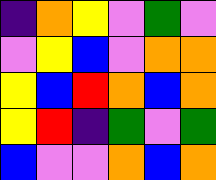[["indigo", "orange", "yellow", "violet", "green", "violet"], ["violet", "yellow", "blue", "violet", "orange", "orange"], ["yellow", "blue", "red", "orange", "blue", "orange"], ["yellow", "red", "indigo", "green", "violet", "green"], ["blue", "violet", "violet", "orange", "blue", "orange"]]